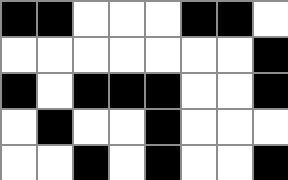[["black", "black", "white", "white", "white", "black", "black", "white"], ["white", "white", "white", "white", "white", "white", "white", "black"], ["black", "white", "black", "black", "black", "white", "white", "black"], ["white", "black", "white", "white", "black", "white", "white", "white"], ["white", "white", "black", "white", "black", "white", "white", "black"]]